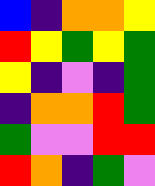[["blue", "indigo", "orange", "orange", "yellow"], ["red", "yellow", "green", "yellow", "green"], ["yellow", "indigo", "violet", "indigo", "green"], ["indigo", "orange", "orange", "red", "green"], ["green", "violet", "violet", "red", "red"], ["red", "orange", "indigo", "green", "violet"]]